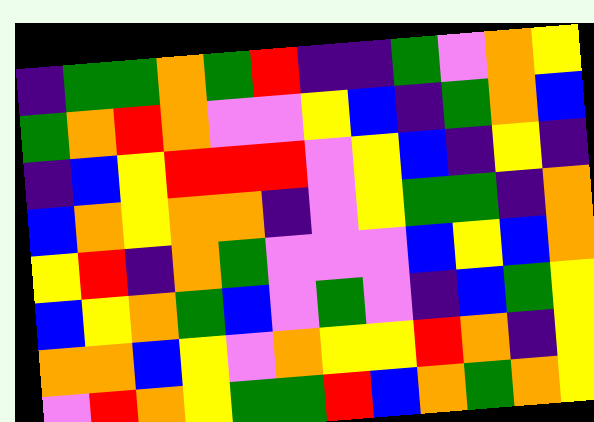[["indigo", "green", "green", "orange", "green", "red", "indigo", "indigo", "green", "violet", "orange", "yellow"], ["green", "orange", "red", "orange", "violet", "violet", "yellow", "blue", "indigo", "green", "orange", "blue"], ["indigo", "blue", "yellow", "red", "red", "red", "violet", "yellow", "blue", "indigo", "yellow", "indigo"], ["blue", "orange", "yellow", "orange", "orange", "indigo", "violet", "yellow", "green", "green", "indigo", "orange"], ["yellow", "red", "indigo", "orange", "green", "violet", "violet", "violet", "blue", "yellow", "blue", "orange"], ["blue", "yellow", "orange", "green", "blue", "violet", "green", "violet", "indigo", "blue", "green", "yellow"], ["orange", "orange", "blue", "yellow", "violet", "orange", "yellow", "yellow", "red", "orange", "indigo", "yellow"], ["violet", "red", "orange", "yellow", "green", "green", "red", "blue", "orange", "green", "orange", "yellow"]]